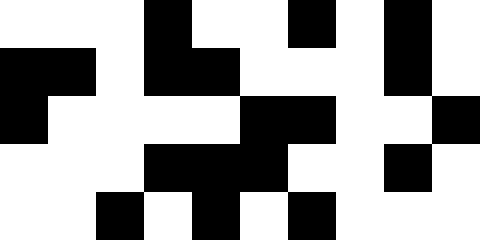[["white", "white", "white", "black", "white", "white", "black", "white", "black", "white"], ["black", "black", "white", "black", "black", "white", "white", "white", "black", "white"], ["black", "white", "white", "white", "white", "black", "black", "white", "white", "black"], ["white", "white", "white", "black", "black", "black", "white", "white", "black", "white"], ["white", "white", "black", "white", "black", "white", "black", "white", "white", "white"]]